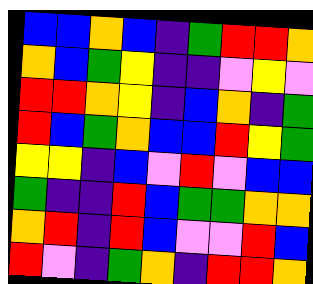[["blue", "blue", "orange", "blue", "indigo", "green", "red", "red", "orange"], ["orange", "blue", "green", "yellow", "indigo", "indigo", "violet", "yellow", "violet"], ["red", "red", "orange", "yellow", "indigo", "blue", "orange", "indigo", "green"], ["red", "blue", "green", "orange", "blue", "blue", "red", "yellow", "green"], ["yellow", "yellow", "indigo", "blue", "violet", "red", "violet", "blue", "blue"], ["green", "indigo", "indigo", "red", "blue", "green", "green", "orange", "orange"], ["orange", "red", "indigo", "red", "blue", "violet", "violet", "red", "blue"], ["red", "violet", "indigo", "green", "orange", "indigo", "red", "red", "orange"]]